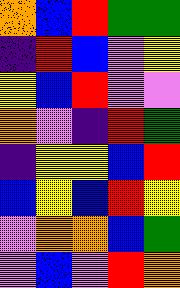[["orange", "blue", "red", "green", "green"], ["indigo", "red", "blue", "violet", "yellow"], ["yellow", "blue", "red", "violet", "violet"], ["orange", "violet", "indigo", "red", "green"], ["indigo", "yellow", "yellow", "blue", "red"], ["blue", "yellow", "blue", "red", "yellow"], ["violet", "orange", "orange", "blue", "green"], ["violet", "blue", "violet", "red", "orange"]]